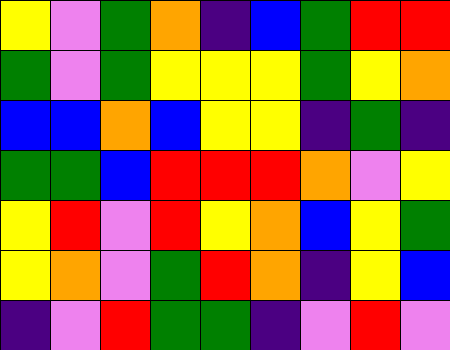[["yellow", "violet", "green", "orange", "indigo", "blue", "green", "red", "red"], ["green", "violet", "green", "yellow", "yellow", "yellow", "green", "yellow", "orange"], ["blue", "blue", "orange", "blue", "yellow", "yellow", "indigo", "green", "indigo"], ["green", "green", "blue", "red", "red", "red", "orange", "violet", "yellow"], ["yellow", "red", "violet", "red", "yellow", "orange", "blue", "yellow", "green"], ["yellow", "orange", "violet", "green", "red", "orange", "indigo", "yellow", "blue"], ["indigo", "violet", "red", "green", "green", "indigo", "violet", "red", "violet"]]